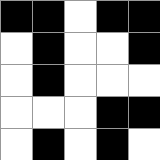[["black", "black", "white", "black", "black"], ["white", "black", "white", "white", "black"], ["white", "black", "white", "white", "white"], ["white", "white", "white", "black", "black"], ["white", "black", "white", "black", "white"]]